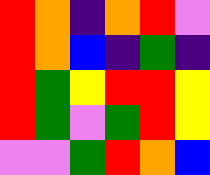[["red", "orange", "indigo", "orange", "red", "violet"], ["red", "orange", "blue", "indigo", "green", "indigo"], ["red", "green", "yellow", "red", "red", "yellow"], ["red", "green", "violet", "green", "red", "yellow"], ["violet", "violet", "green", "red", "orange", "blue"]]